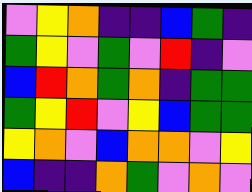[["violet", "yellow", "orange", "indigo", "indigo", "blue", "green", "indigo"], ["green", "yellow", "violet", "green", "violet", "red", "indigo", "violet"], ["blue", "red", "orange", "green", "orange", "indigo", "green", "green"], ["green", "yellow", "red", "violet", "yellow", "blue", "green", "green"], ["yellow", "orange", "violet", "blue", "orange", "orange", "violet", "yellow"], ["blue", "indigo", "indigo", "orange", "green", "violet", "orange", "violet"]]